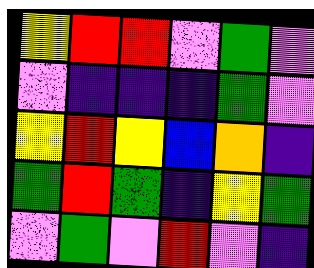[["yellow", "red", "red", "violet", "green", "violet"], ["violet", "indigo", "indigo", "indigo", "green", "violet"], ["yellow", "red", "yellow", "blue", "orange", "indigo"], ["green", "red", "green", "indigo", "yellow", "green"], ["violet", "green", "violet", "red", "violet", "indigo"]]